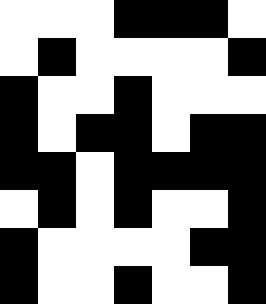[["white", "white", "white", "black", "black", "black", "white"], ["white", "black", "white", "white", "white", "white", "black"], ["black", "white", "white", "black", "white", "white", "white"], ["black", "white", "black", "black", "white", "black", "black"], ["black", "black", "white", "black", "black", "black", "black"], ["white", "black", "white", "black", "white", "white", "black"], ["black", "white", "white", "white", "white", "black", "black"], ["black", "white", "white", "black", "white", "white", "black"]]